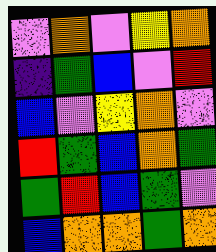[["violet", "orange", "violet", "yellow", "orange"], ["indigo", "green", "blue", "violet", "red"], ["blue", "violet", "yellow", "orange", "violet"], ["red", "green", "blue", "orange", "green"], ["green", "red", "blue", "green", "violet"], ["blue", "orange", "orange", "green", "orange"]]